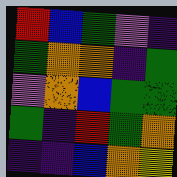[["red", "blue", "green", "violet", "indigo"], ["green", "orange", "orange", "indigo", "green"], ["violet", "orange", "blue", "green", "green"], ["green", "indigo", "red", "green", "orange"], ["indigo", "indigo", "blue", "orange", "yellow"]]